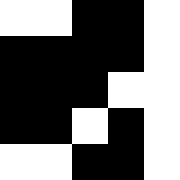[["white", "white", "black", "black", "white"], ["black", "black", "black", "black", "white"], ["black", "black", "black", "white", "white"], ["black", "black", "white", "black", "white"], ["white", "white", "black", "black", "white"]]